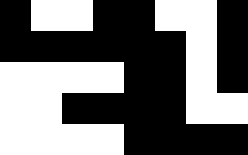[["black", "white", "white", "black", "black", "white", "white", "black"], ["black", "black", "black", "black", "black", "black", "white", "black"], ["white", "white", "white", "white", "black", "black", "white", "black"], ["white", "white", "black", "black", "black", "black", "white", "white"], ["white", "white", "white", "white", "black", "black", "black", "black"]]